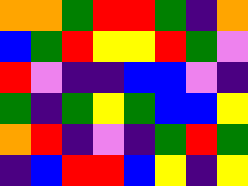[["orange", "orange", "green", "red", "red", "green", "indigo", "orange"], ["blue", "green", "red", "yellow", "yellow", "red", "green", "violet"], ["red", "violet", "indigo", "indigo", "blue", "blue", "violet", "indigo"], ["green", "indigo", "green", "yellow", "green", "blue", "blue", "yellow"], ["orange", "red", "indigo", "violet", "indigo", "green", "red", "green"], ["indigo", "blue", "red", "red", "blue", "yellow", "indigo", "yellow"]]